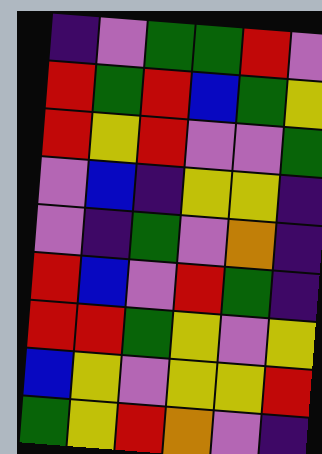[["indigo", "violet", "green", "green", "red", "violet"], ["red", "green", "red", "blue", "green", "yellow"], ["red", "yellow", "red", "violet", "violet", "green"], ["violet", "blue", "indigo", "yellow", "yellow", "indigo"], ["violet", "indigo", "green", "violet", "orange", "indigo"], ["red", "blue", "violet", "red", "green", "indigo"], ["red", "red", "green", "yellow", "violet", "yellow"], ["blue", "yellow", "violet", "yellow", "yellow", "red"], ["green", "yellow", "red", "orange", "violet", "indigo"]]